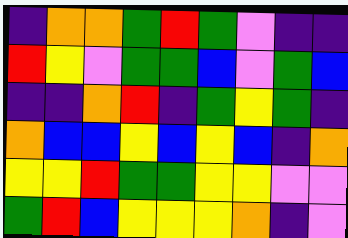[["indigo", "orange", "orange", "green", "red", "green", "violet", "indigo", "indigo"], ["red", "yellow", "violet", "green", "green", "blue", "violet", "green", "blue"], ["indigo", "indigo", "orange", "red", "indigo", "green", "yellow", "green", "indigo"], ["orange", "blue", "blue", "yellow", "blue", "yellow", "blue", "indigo", "orange"], ["yellow", "yellow", "red", "green", "green", "yellow", "yellow", "violet", "violet"], ["green", "red", "blue", "yellow", "yellow", "yellow", "orange", "indigo", "violet"]]